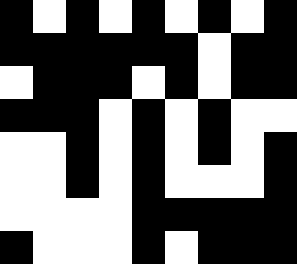[["black", "white", "black", "white", "black", "white", "black", "white", "black"], ["black", "black", "black", "black", "black", "black", "white", "black", "black"], ["white", "black", "black", "black", "white", "black", "white", "black", "black"], ["black", "black", "black", "white", "black", "white", "black", "white", "white"], ["white", "white", "black", "white", "black", "white", "black", "white", "black"], ["white", "white", "black", "white", "black", "white", "white", "white", "black"], ["white", "white", "white", "white", "black", "black", "black", "black", "black"], ["black", "white", "white", "white", "black", "white", "black", "black", "black"]]